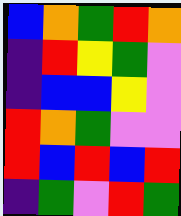[["blue", "orange", "green", "red", "orange"], ["indigo", "red", "yellow", "green", "violet"], ["indigo", "blue", "blue", "yellow", "violet"], ["red", "orange", "green", "violet", "violet"], ["red", "blue", "red", "blue", "red"], ["indigo", "green", "violet", "red", "green"]]